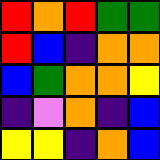[["red", "orange", "red", "green", "green"], ["red", "blue", "indigo", "orange", "orange"], ["blue", "green", "orange", "orange", "yellow"], ["indigo", "violet", "orange", "indigo", "blue"], ["yellow", "yellow", "indigo", "orange", "blue"]]